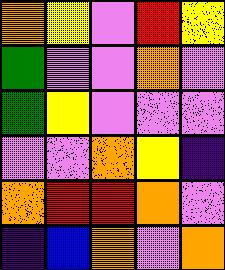[["orange", "yellow", "violet", "red", "yellow"], ["green", "violet", "violet", "orange", "violet"], ["green", "yellow", "violet", "violet", "violet"], ["violet", "violet", "orange", "yellow", "indigo"], ["orange", "red", "red", "orange", "violet"], ["indigo", "blue", "orange", "violet", "orange"]]